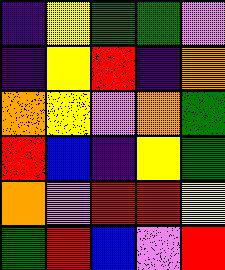[["indigo", "yellow", "green", "green", "violet"], ["indigo", "yellow", "red", "indigo", "orange"], ["orange", "yellow", "violet", "orange", "green"], ["red", "blue", "indigo", "yellow", "green"], ["orange", "violet", "red", "red", "yellow"], ["green", "red", "blue", "violet", "red"]]